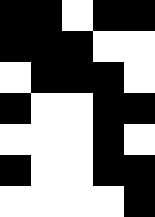[["black", "black", "white", "black", "black"], ["black", "black", "black", "white", "white"], ["white", "black", "black", "black", "white"], ["black", "white", "white", "black", "black"], ["white", "white", "white", "black", "white"], ["black", "white", "white", "black", "black"], ["white", "white", "white", "white", "black"]]